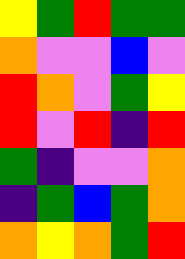[["yellow", "green", "red", "green", "green"], ["orange", "violet", "violet", "blue", "violet"], ["red", "orange", "violet", "green", "yellow"], ["red", "violet", "red", "indigo", "red"], ["green", "indigo", "violet", "violet", "orange"], ["indigo", "green", "blue", "green", "orange"], ["orange", "yellow", "orange", "green", "red"]]